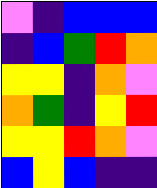[["violet", "indigo", "blue", "blue", "blue"], ["indigo", "blue", "green", "red", "orange"], ["yellow", "yellow", "indigo", "orange", "violet"], ["orange", "green", "indigo", "yellow", "red"], ["yellow", "yellow", "red", "orange", "violet"], ["blue", "yellow", "blue", "indigo", "indigo"]]